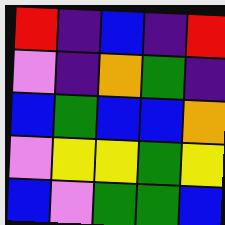[["red", "indigo", "blue", "indigo", "red"], ["violet", "indigo", "orange", "green", "indigo"], ["blue", "green", "blue", "blue", "orange"], ["violet", "yellow", "yellow", "green", "yellow"], ["blue", "violet", "green", "green", "blue"]]